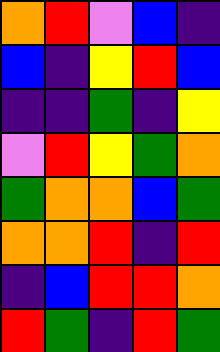[["orange", "red", "violet", "blue", "indigo"], ["blue", "indigo", "yellow", "red", "blue"], ["indigo", "indigo", "green", "indigo", "yellow"], ["violet", "red", "yellow", "green", "orange"], ["green", "orange", "orange", "blue", "green"], ["orange", "orange", "red", "indigo", "red"], ["indigo", "blue", "red", "red", "orange"], ["red", "green", "indigo", "red", "green"]]